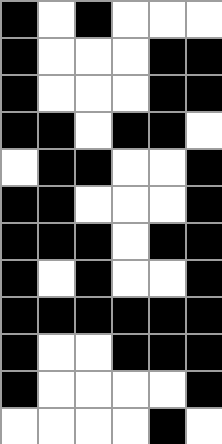[["black", "white", "black", "white", "white", "white"], ["black", "white", "white", "white", "black", "black"], ["black", "white", "white", "white", "black", "black"], ["black", "black", "white", "black", "black", "white"], ["white", "black", "black", "white", "white", "black"], ["black", "black", "white", "white", "white", "black"], ["black", "black", "black", "white", "black", "black"], ["black", "white", "black", "white", "white", "black"], ["black", "black", "black", "black", "black", "black"], ["black", "white", "white", "black", "black", "black"], ["black", "white", "white", "white", "white", "black"], ["white", "white", "white", "white", "black", "white"]]